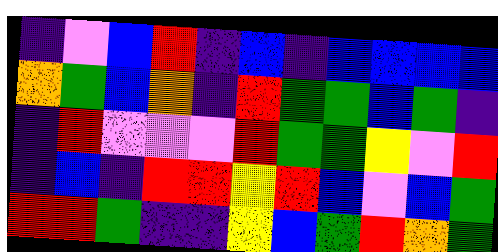[["indigo", "violet", "blue", "red", "indigo", "blue", "indigo", "blue", "blue", "blue", "blue"], ["orange", "green", "blue", "orange", "indigo", "red", "green", "green", "blue", "green", "indigo"], ["indigo", "red", "violet", "violet", "violet", "red", "green", "green", "yellow", "violet", "red"], ["indigo", "blue", "indigo", "red", "red", "yellow", "red", "blue", "violet", "blue", "green"], ["red", "red", "green", "indigo", "indigo", "yellow", "blue", "green", "red", "orange", "green"]]